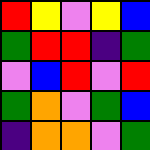[["red", "yellow", "violet", "yellow", "blue"], ["green", "red", "red", "indigo", "green"], ["violet", "blue", "red", "violet", "red"], ["green", "orange", "violet", "green", "blue"], ["indigo", "orange", "orange", "violet", "green"]]